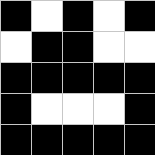[["black", "white", "black", "white", "black"], ["white", "black", "black", "white", "white"], ["black", "black", "black", "black", "black"], ["black", "white", "white", "white", "black"], ["black", "black", "black", "black", "black"]]